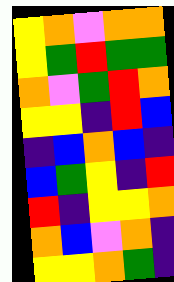[["yellow", "orange", "violet", "orange", "orange"], ["yellow", "green", "red", "green", "green"], ["orange", "violet", "green", "red", "orange"], ["yellow", "yellow", "indigo", "red", "blue"], ["indigo", "blue", "orange", "blue", "indigo"], ["blue", "green", "yellow", "indigo", "red"], ["red", "indigo", "yellow", "yellow", "orange"], ["orange", "blue", "violet", "orange", "indigo"], ["yellow", "yellow", "orange", "green", "indigo"]]